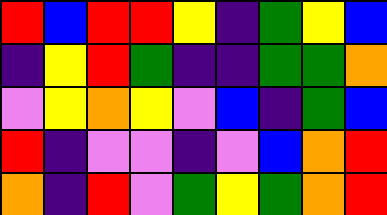[["red", "blue", "red", "red", "yellow", "indigo", "green", "yellow", "blue"], ["indigo", "yellow", "red", "green", "indigo", "indigo", "green", "green", "orange"], ["violet", "yellow", "orange", "yellow", "violet", "blue", "indigo", "green", "blue"], ["red", "indigo", "violet", "violet", "indigo", "violet", "blue", "orange", "red"], ["orange", "indigo", "red", "violet", "green", "yellow", "green", "orange", "red"]]